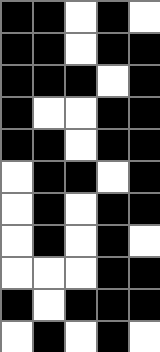[["black", "black", "white", "black", "white"], ["black", "black", "white", "black", "black"], ["black", "black", "black", "white", "black"], ["black", "white", "white", "black", "black"], ["black", "black", "white", "black", "black"], ["white", "black", "black", "white", "black"], ["white", "black", "white", "black", "black"], ["white", "black", "white", "black", "white"], ["white", "white", "white", "black", "black"], ["black", "white", "black", "black", "black"], ["white", "black", "white", "black", "white"]]